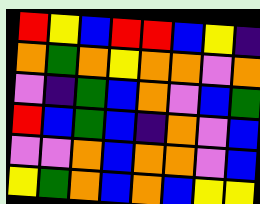[["red", "yellow", "blue", "red", "red", "blue", "yellow", "indigo"], ["orange", "green", "orange", "yellow", "orange", "orange", "violet", "orange"], ["violet", "indigo", "green", "blue", "orange", "violet", "blue", "green"], ["red", "blue", "green", "blue", "indigo", "orange", "violet", "blue"], ["violet", "violet", "orange", "blue", "orange", "orange", "violet", "blue"], ["yellow", "green", "orange", "blue", "orange", "blue", "yellow", "yellow"]]